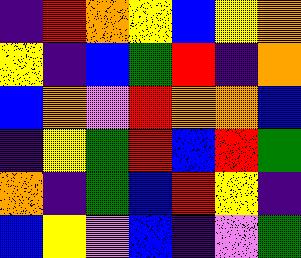[["indigo", "red", "orange", "yellow", "blue", "yellow", "orange"], ["yellow", "indigo", "blue", "green", "red", "indigo", "orange"], ["blue", "orange", "violet", "red", "orange", "orange", "blue"], ["indigo", "yellow", "green", "red", "blue", "red", "green"], ["orange", "indigo", "green", "blue", "red", "yellow", "indigo"], ["blue", "yellow", "violet", "blue", "indigo", "violet", "green"]]